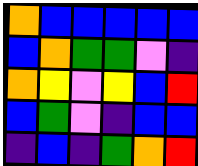[["orange", "blue", "blue", "blue", "blue", "blue"], ["blue", "orange", "green", "green", "violet", "indigo"], ["orange", "yellow", "violet", "yellow", "blue", "red"], ["blue", "green", "violet", "indigo", "blue", "blue"], ["indigo", "blue", "indigo", "green", "orange", "red"]]